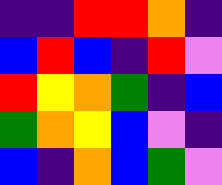[["indigo", "indigo", "red", "red", "orange", "indigo"], ["blue", "red", "blue", "indigo", "red", "violet"], ["red", "yellow", "orange", "green", "indigo", "blue"], ["green", "orange", "yellow", "blue", "violet", "indigo"], ["blue", "indigo", "orange", "blue", "green", "violet"]]